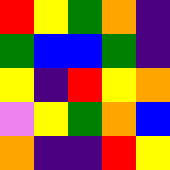[["red", "yellow", "green", "orange", "indigo"], ["green", "blue", "blue", "green", "indigo"], ["yellow", "indigo", "red", "yellow", "orange"], ["violet", "yellow", "green", "orange", "blue"], ["orange", "indigo", "indigo", "red", "yellow"]]